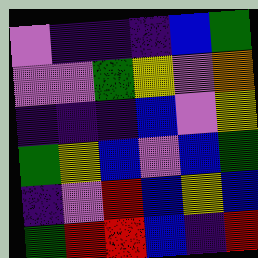[["violet", "indigo", "indigo", "indigo", "blue", "green"], ["violet", "violet", "green", "yellow", "violet", "orange"], ["indigo", "indigo", "indigo", "blue", "violet", "yellow"], ["green", "yellow", "blue", "violet", "blue", "green"], ["indigo", "violet", "red", "blue", "yellow", "blue"], ["green", "red", "red", "blue", "indigo", "red"]]